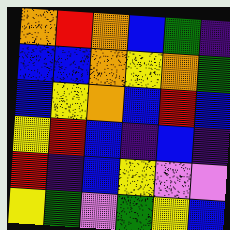[["orange", "red", "orange", "blue", "green", "indigo"], ["blue", "blue", "orange", "yellow", "orange", "green"], ["blue", "yellow", "orange", "blue", "red", "blue"], ["yellow", "red", "blue", "indigo", "blue", "indigo"], ["red", "indigo", "blue", "yellow", "violet", "violet"], ["yellow", "green", "violet", "green", "yellow", "blue"]]